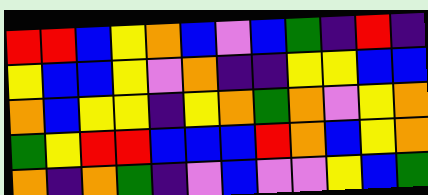[["red", "red", "blue", "yellow", "orange", "blue", "violet", "blue", "green", "indigo", "red", "indigo"], ["yellow", "blue", "blue", "yellow", "violet", "orange", "indigo", "indigo", "yellow", "yellow", "blue", "blue"], ["orange", "blue", "yellow", "yellow", "indigo", "yellow", "orange", "green", "orange", "violet", "yellow", "orange"], ["green", "yellow", "red", "red", "blue", "blue", "blue", "red", "orange", "blue", "yellow", "orange"], ["orange", "indigo", "orange", "green", "indigo", "violet", "blue", "violet", "violet", "yellow", "blue", "green"]]